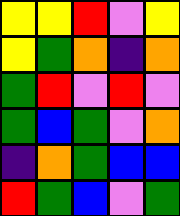[["yellow", "yellow", "red", "violet", "yellow"], ["yellow", "green", "orange", "indigo", "orange"], ["green", "red", "violet", "red", "violet"], ["green", "blue", "green", "violet", "orange"], ["indigo", "orange", "green", "blue", "blue"], ["red", "green", "blue", "violet", "green"]]